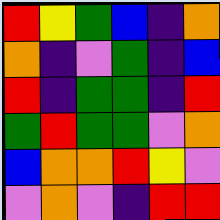[["red", "yellow", "green", "blue", "indigo", "orange"], ["orange", "indigo", "violet", "green", "indigo", "blue"], ["red", "indigo", "green", "green", "indigo", "red"], ["green", "red", "green", "green", "violet", "orange"], ["blue", "orange", "orange", "red", "yellow", "violet"], ["violet", "orange", "violet", "indigo", "red", "red"]]